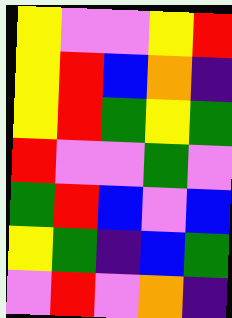[["yellow", "violet", "violet", "yellow", "red"], ["yellow", "red", "blue", "orange", "indigo"], ["yellow", "red", "green", "yellow", "green"], ["red", "violet", "violet", "green", "violet"], ["green", "red", "blue", "violet", "blue"], ["yellow", "green", "indigo", "blue", "green"], ["violet", "red", "violet", "orange", "indigo"]]